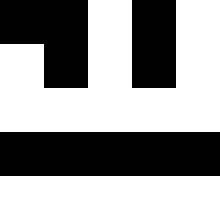[["black", "black", "white", "black", "white"], ["white", "black", "white", "black", "white"], ["white", "white", "white", "white", "white"], ["black", "black", "black", "black", "black"], ["white", "white", "white", "white", "white"]]